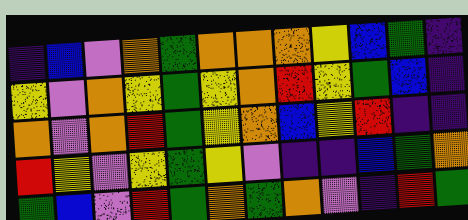[["indigo", "blue", "violet", "orange", "green", "orange", "orange", "orange", "yellow", "blue", "green", "indigo"], ["yellow", "violet", "orange", "yellow", "green", "yellow", "orange", "red", "yellow", "green", "blue", "indigo"], ["orange", "violet", "orange", "red", "green", "yellow", "orange", "blue", "yellow", "red", "indigo", "indigo"], ["red", "yellow", "violet", "yellow", "green", "yellow", "violet", "indigo", "indigo", "blue", "green", "orange"], ["green", "blue", "violet", "red", "green", "orange", "green", "orange", "violet", "indigo", "red", "green"]]